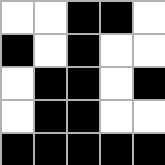[["white", "white", "black", "black", "white"], ["black", "white", "black", "white", "white"], ["white", "black", "black", "white", "black"], ["white", "black", "black", "white", "white"], ["black", "black", "black", "black", "black"]]